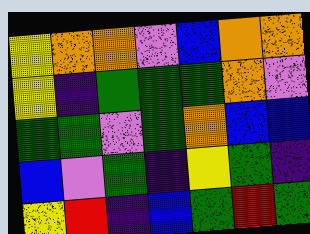[["yellow", "orange", "orange", "violet", "blue", "orange", "orange"], ["yellow", "indigo", "green", "green", "green", "orange", "violet"], ["green", "green", "violet", "green", "orange", "blue", "blue"], ["blue", "violet", "green", "indigo", "yellow", "green", "indigo"], ["yellow", "red", "indigo", "blue", "green", "red", "green"]]